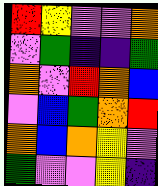[["red", "yellow", "violet", "violet", "orange"], ["violet", "green", "indigo", "indigo", "green"], ["orange", "violet", "red", "orange", "blue"], ["violet", "blue", "green", "orange", "red"], ["orange", "blue", "orange", "yellow", "violet"], ["green", "violet", "violet", "yellow", "indigo"]]